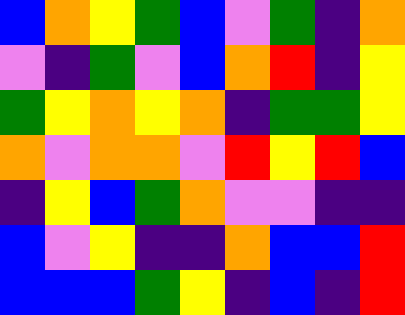[["blue", "orange", "yellow", "green", "blue", "violet", "green", "indigo", "orange"], ["violet", "indigo", "green", "violet", "blue", "orange", "red", "indigo", "yellow"], ["green", "yellow", "orange", "yellow", "orange", "indigo", "green", "green", "yellow"], ["orange", "violet", "orange", "orange", "violet", "red", "yellow", "red", "blue"], ["indigo", "yellow", "blue", "green", "orange", "violet", "violet", "indigo", "indigo"], ["blue", "violet", "yellow", "indigo", "indigo", "orange", "blue", "blue", "red"], ["blue", "blue", "blue", "green", "yellow", "indigo", "blue", "indigo", "red"]]